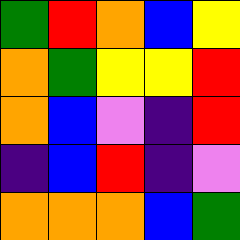[["green", "red", "orange", "blue", "yellow"], ["orange", "green", "yellow", "yellow", "red"], ["orange", "blue", "violet", "indigo", "red"], ["indigo", "blue", "red", "indigo", "violet"], ["orange", "orange", "orange", "blue", "green"]]